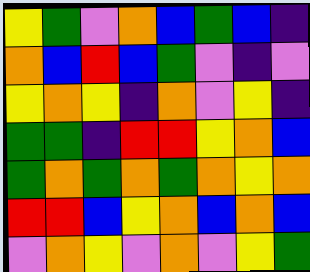[["yellow", "green", "violet", "orange", "blue", "green", "blue", "indigo"], ["orange", "blue", "red", "blue", "green", "violet", "indigo", "violet"], ["yellow", "orange", "yellow", "indigo", "orange", "violet", "yellow", "indigo"], ["green", "green", "indigo", "red", "red", "yellow", "orange", "blue"], ["green", "orange", "green", "orange", "green", "orange", "yellow", "orange"], ["red", "red", "blue", "yellow", "orange", "blue", "orange", "blue"], ["violet", "orange", "yellow", "violet", "orange", "violet", "yellow", "green"]]